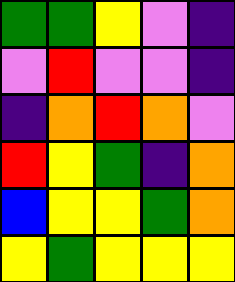[["green", "green", "yellow", "violet", "indigo"], ["violet", "red", "violet", "violet", "indigo"], ["indigo", "orange", "red", "orange", "violet"], ["red", "yellow", "green", "indigo", "orange"], ["blue", "yellow", "yellow", "green", "orange"], ["yellow", "green", "yellow", "yellow", "yellow"]]